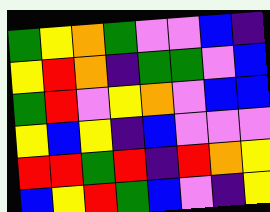[["green", "yellow", "orange", "green", "violet", "violet", "blue", "indigo"], ["yellow", "red", "orange", "indigo", "green", "green", "violet", "blue"], ["green", "red", "violet", "yellow", "orange", "violet", "blue", "blue"], ["yellow", "blue", "yellow", "indigo", "blue", "violet", "violet", "violet"], ["red", "red", "green", "red", "indigo", "red", "orange", "yellow"], ["blue", "yellow", "red", "green", "blue", "violet", "indigo", "yellow"]]